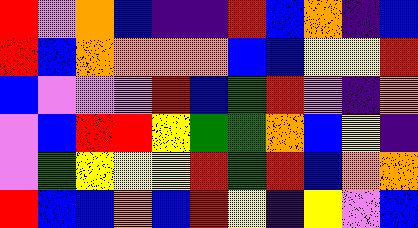[["red", "violet", "orange", "blue", "indigo", "indigo", "red", "blue", "orange", "indigo", "blue"], ["red", "blue", "orange", "orange", "orange", "orange", "blue", "blue", "yellow", "yellow", "red"], ["blue", "violet", "violet", "violet", "red", "blue", "green", "red", "violet", "indigo", "orange"], ["violet", "blue", "red", "red", "yellow", "green", "green", "orange", "blue", "yellow", "indigo"], ["violet", "green", "yellow", "yellow", "yellow", "red", "green", "red", "blue", "orange", "orange"], ["red", "blue", "blue", "orange", "blue", "red", "yellow", "indigo", "yellow", "violet", "blue"]]